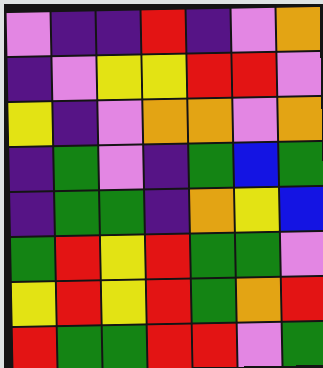[["violet", "indigo", "indigo", "red", "indigo", "violet", "orange"], ["indigo", "violet", "yellow", "yellow", "red", "red", "violet"], ["yellow", "indigo", "violet", "orange", "orange", "violet", "orange"], ["indigo", "green", "violet", "indigo", "green", "blue", "green"], ["indigo", "green", "green", "indigo", "orange", "yellow", "blue"], ["green", "red", "yellow", "red", "green", "green", "violet"], ["yellow", "red", "yellow", "red", "green", "orange", "red"], ["red", "green", "green", "red", "red", "violet", "green"]]